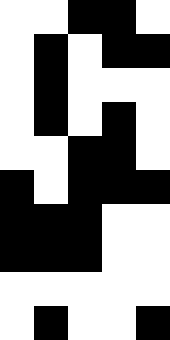[["white", "white", "black", "black", "white"], ["white", "black", "white", "black", "black"], ["white", "black", "white", "white", "white"], ["white", "black", "white", "black", "white"], ["white", "white", "black", "black", "white"], ["black", "white", "black", "black", "black"], ["black", "black", "black", "white", "white"], ["black", "black", "black", "white", "white"], ["white", "white", "white", "white", "white"], ["white", "black", "white", "white", "black"]]